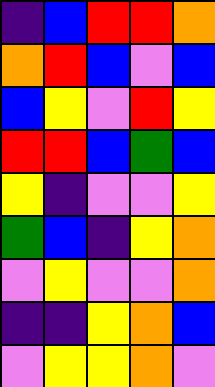[["indigo", "blue", "red", "red", "orange"], ["orange", "red", "blue", "violet", "blue"], ["blue", "yellow", "violet", "red", "yellow"], ["red", "red", "blue", "green", "blue"], ["yellow", "indigo", "violet", "violet", "yellow"], ["green", "blue", "indigo", "yellow", "orange"], ["violet", "yellow", "violet", "violet", "orange"], ["indigo", "indigo", "yellow", "orange", "blue"], ["violet", "yellow", "yellow", "orange", "violet"]]